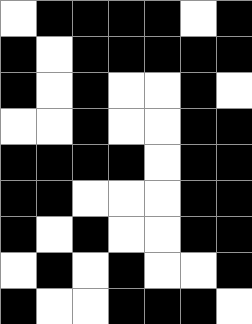[["white", "black", "black", "black", "black", "white", "black"], ["black", "white", "black", "black", "black", "black", "black"], ["black", "white", "black", "white", "white", "black", "white"], ["white", "white", "black", "white", "white", "black", "black"], ["black", "black", "black", "black", "white", "black", "black"], ["black", "black", "white", "white", "white", "black", "black"], ["black", "white", "black", "white", "white", "black", "black"], ["white", "black", "white", "black", "white", "white", "black"], ["black", "white", "white", "black", "black", "black", "white"]]